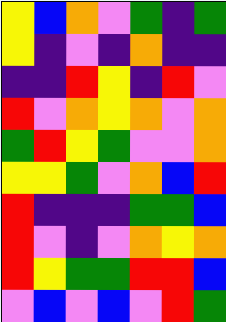[["yellow", "blue", "orange", "violet", "green", "indigo", "green"], ["yellow", "indigo", "violet", "indigo", "orange", "indigo", "indigo"], ["indigo", "indigo", "red", "yellow", "indigo", "red", "violet"], ["red", "violet", "orange", "yellow", "orange", "violet", "orange"], ["green", "red", "yellow", "green", "violet", "violet", "orange"], ["yellow", "yellow", "green", "violet", "orange", "blue", "red"], ["red", "indigo", "indigo", "indigo", "green", "green", "blue"], ["red", "violet", "indigo", "violet", "orange", "yellow", "orange"], ["red", "yellow", "green", "green", "red", "red", "blue"], ["violet", "blue", "violet", "blue", "violet", "red", "green"]]